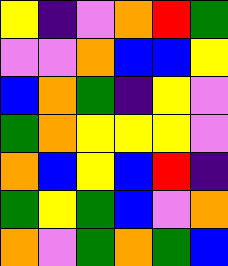[["yellow", "indigo", "violet", "orange", "red", "green"], ["violet", "violet", "orange", "blue", "blue", "yellow"], ["blue", "orange", "green", "indigo", "yellow", "violet"], ["green", "orange", "yellow", "yellow", "yellow", "violet"], ["orange", "blue", "yellow", "blue", "red", "indigo"], ["green", "yellow", "green", "blue", "violet", "orange"], ["orange", "violet", "green", "orange", "green", "blue"]]